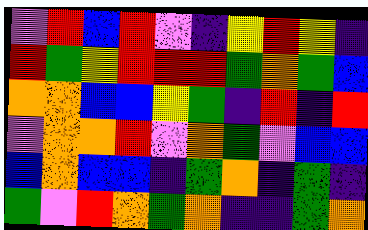[["violet", "red", "blue", "red", "violet", "indigo", "yellow", "red", "yellow", "indigo"], ["red", "green", "yellow", "red", "red", "red", "green", "orange", "green", "blue"], ["orange", "orange", "blue", "blue", "yellow", "green", "indigo", "red", "indigo", "red"], ["violet", "orange", "orange", "red", "violet", "orange", "green", "violet", "blue", "blue"], ["blue", "orange", "blue", "blue", "indigo", "green", "orange", "indigo", "green", "indigo"], ["green", "violet", "red", "orange", "green", "orange", "indigo", "indigo", "green", "orange"]]